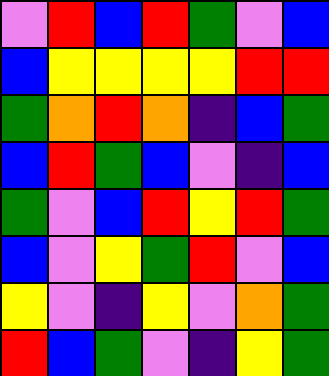[["violet", "red", "blue", "red", "green", "violet", "blue"], ["blue", "yellow", "yellow", "yellow", "yellow", "red", "red"], ["green", "orange", "red", "orange", "indigo", "blue", "green"], ["blue", "red", "green", "blue", "violet", "indigo", "blue"], ["green", "violet", "blue", "red", "yellow", "red", "green"], ["blue", "violet", "yellow", "green", "red", "violet", "blue"], ["yellow", "violet", "indigo", "yellow", "violet", "orange", "green"], ["red", "blue", "green", "violet", "indigo", "yellow", "green"]]